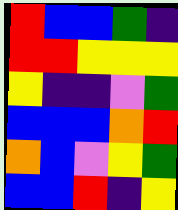[["red", "blue", "blue", "green", "indigo"], ["red", "red", "yellow", "yellow", "yellow"], ["yellow", "indigo", "indigo", "violet", "green"], ["blue", "blue", "blue", "orange", "red"], ["orange", "blue", "violet", "yellow", "green"], ["blue", "blue", "red", "indigo", "yellow"]]